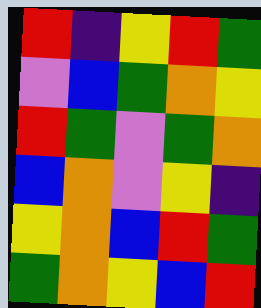[["red", "indigo", "yellow", "red", "green"], ["violet", "blue", "green", "orange", "yellow"], ["red", "green", "violet", "green", "orange"], ["blue", "orange", "violet", "yellow", "indigo"], ["yellow", "orange", "blue", "red", "green"], ["green", "orange", "yellow", "blue", "red"]]